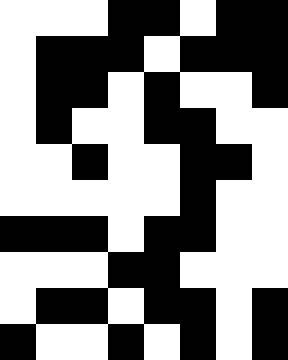[["white", "white", "white", "black", "black", "white", "black", "black"], ["white", "black", "black", "black", "white", "black", "black", "black"], ["white", "black", "black", "white", "black", "white", "white", "black"], ["white", "black", "white", "white", "black", "black", "white", "white"], ["white", "white", "black", "white", "white", "black", "black", "white"], ["white", "white", "white", "white", "white", "black", "white", "white"], ["black", "black", "black", "white", "black", "black", "white", "white"], ["white", "white", "white", "black", "black", "white", "white", "white"], ["white", "black", "black", "white", "black", "black", "white", "black"], ["black", "white", "white", "black", "white", "black", "white", "black"]]